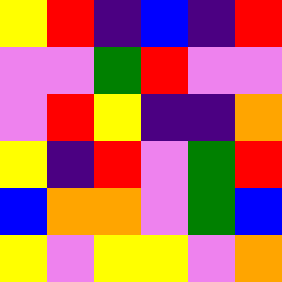[["yellow", "red", "indigo", "blue", "indigo", "red"], ["violet", "violet", "green", "red", "violet", "violet"], ["violet", "red", "yellow", "indigo", "indigo", "orange"], ["yellow", "indigo", "red", "violet", "green", "red"], ["blue", "orange", "orange", "violet", "green", "blue"], ["yellow", "violet", "yellow", "yellow", "violet", "orange"]]